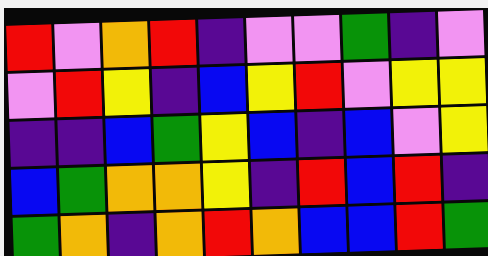[["red", "violet", "orange", "red", "indigo", "violet", "violet", "green", "indigo", "violet"], ["violet", "red", "yellow", "indigo", "blue", "yellow", "red", "violet", "yellow", "yellow"], ["indigo", "indigo", "blue", "green", "yellow", "blue", "indigo", "blue", "violet", "yellow"], ["blue", "green", "orange", "orange", "yellow", "indigo", "red", "blue", "red", "indigo"], ["green", "orange", "indigo", "orange", "red", "orange", "blue", "blue", "red", "green"]]